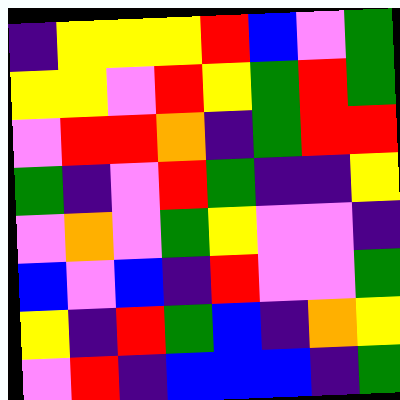[["indigo", "yellow", "yellow", "yellow", "red", "blue", "violet", "green"], ["yellow", "yellow", "violet", "red", "yellow", "green", "red", "green"], ["violet", "red", "red", "orange", "indigo", "green", "red", "red"], ["green", "indigo", "violet", "red", "green", "indigo", "indigo", "yellow"], ["violet", "orange", "violet", "green", "yellow", "violet", "violet", "indigo"], ["blue", "violet", "blue", "indigo", "red", "violet", "violet", "green"], ["yellow", "indigo", "red", "green", "blue", "indigo", "orange", "yellow"], ["violet", "red", "indigo", "blue", "blue", "blue", "indigo", "green"]]